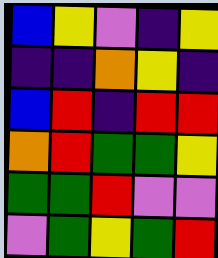[["blue", "yellow", "violet", "indigo", "yellow"], ["indigo", "indigo", "orange", "yellow", "indigo"], ["blue", "red", "indigo", "red", "red"], ["orange", "red", "green", "green", "yellow"], ["green", "green", "red", "violet", "violet"], ["violet", "green", "yellow", "green", "red"]]